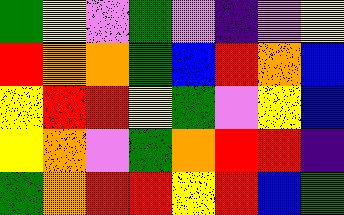[["green", "yellow", "violet", "green", "violet", "indigo", "violet", "yellow"], ["red", "orange", "orange", "green", "blue", "red", "orange", "blue"], ["yellow", "red", "red", "yellow", "green", "violet", "yellow", "blue"], ["yellow", "orange", "violet", "green", "orange", "red", "red", "indigo"], ["green", "orange", "red", "red", "yellow", "red", "blue", "green"]]